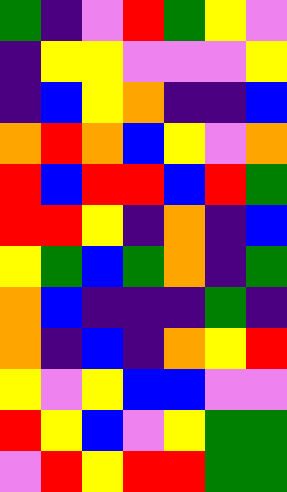[["green", "indigo", "violet", "red", "green", "yellow", "violet"], ["indigo", "yellow", "yellow", "violet", "violet", "violet", "yellow"], ["indigo", "blue", "yellow", "orange", "indigo", "indigo", "blue"], ["orange", "red", "orange", "blue", "yellow", "violet", "orange"], ["red", "blue", "red", "red", "blue", "red", "green"], ["red", "red", "yellow", "indigo", "orange", "indigo", "blue"], ["yellow", "green", "blue", "green", "orange", "indigo", "green"], ["orange", "blue", "indigo", "indigo", "indigo", "green", "indigo"], ["orange", "indigo", "blue", "indigo", "orange", "yellow", "red"], ["yellow", "violet", "yellow", "blue", "blue", "violet", "violet"], ["red", "yellow", "blue", "violet", "yellow", "green", "green"], ["violet", "red", "yellow", "red", "red", "green", "green"]]